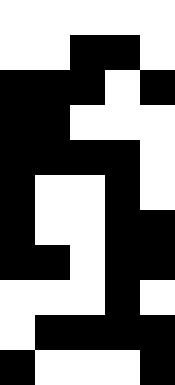[["white", "white", "white", "white", "white"], ["white", "white", "black", "black", "white"], ["black", "black", "black", "white", "black"], ["black", "black", "white", "white", "white"], ["black", "black", "black", "black", "white"], ["black", "white", "white", "black", "white"], ["black", "white", "white", "black", "black"], ["black", "black", "white", "black", "black"], ["white", "white", "white", "black", "white"], ["white", "black", "black", "black", "black"], ["black", "white", "white", "white", "black"]]